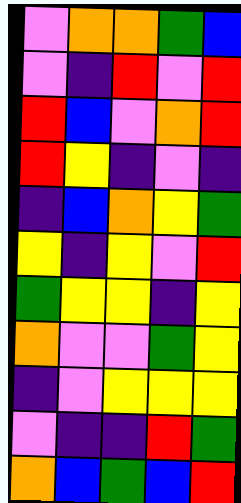[["violet", "orange", "orange", "green", "blue"], ["violet", "indigo", "red", "violet", "red"], ["red", "blue", "violet", "orange", "red"], ["red", "yellow", "indigo", "violet", "indigo"], ["indigo", "blue", "orange", "yellow", "green"], ["yellow", "indigo", "yellow", "violet", "red"], ["green", "yellow", "yellow", "indigo", "yellow"], ["orange", "violet", "violet", "green", "yellow"], ["indigo", "violet", "yellow", "yellow", "yellow"], ["violet", "indigo", "indigo", "red", "green"], ["orange", "blue", "green", "blue", "red"]]